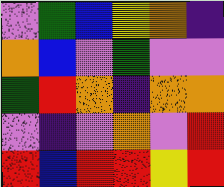[["violet", "green", "blue", "yellow", "orange", "indigo"], ["orange", "blue", "violet", "green", "violet", "violet"], ["green", "red", "orange", "indigo", "orange", "orange"], ["violet", "indigo", "violet", "orange", "violet", "red"], ["red", "blue", "red", "red", "yellow", "red"]]